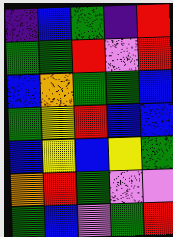[["indigo", "blue", "green", "indigo", "red"], ["green", "green", "red", "violet", "red"], ["blue", "orange", "green", "green", "blue"], ["green", "yellow", "red", "blue", "blue"], ["blue", "yellow", "blue", "yellow", "green"], ["orange", "red", "green", "violet", "violet"], ["green", "blue", "violet", "green", "red"]]